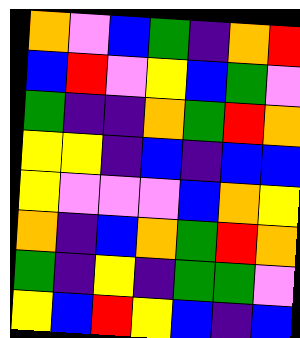[["orange", "violet", "blue", "green", "indigo", "orange", "red"], ["blue", "red", "violet", "yellow", "blue", "green", "violet"], ["green", "indigo", "indigo", "orange", "green", "red", "orange"], ["yellow", "yellow", "indigo", "blue", "indigo", "blue", "blue"], ["yellow", "violet", "violet", "violet", "blue", "orange", "yellow"], ["orange", "indigo", "blue", "orange", "green", "red", "orange"], ["green", "indigo", "yellow", "indigo", "green", "green", "violet"], ["yellow", "blue", "red", "yellow", "blue", "indigo", "blue"]]